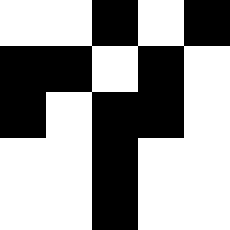[["white", "white", "black", "white", "black"], ["black", "black", "white", "black", "white"], ["black", "white", "black", "black", "white"], ["white", "white", "black", "white", "white"], ["white", "white", "black", "white", "white"]]